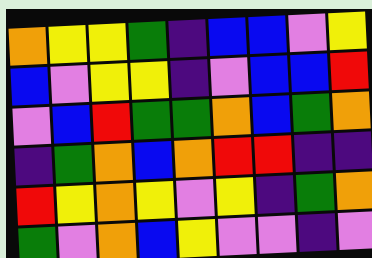[["orange", "yellow", "yellow", "green", "indigo", "blue", "blue", "violet", "yellow"], ["blue", "violet", "yellow", "yellow", "indigo", "violet", "blue", "blue", "red"], ["violet", "blue", "red", "green", "green", "orange", "blue", "green", "orange"], ["indigo", "green", "orange", "blue", "orange", "red", "red", "indigo", "indigo"], ["red", "yellow", "orange", "yellow", "violet", "yellow", "indigo", "green", "orange"], ["green", "violet", "orange", "blue", "yellow", "violet", "violet", "indigo", "violet"]]